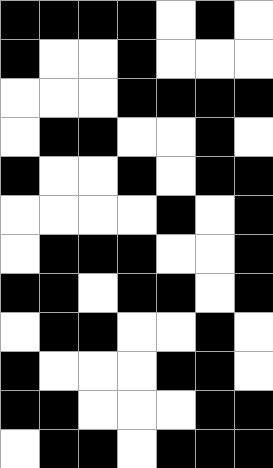[["black", "black", "black", "black", "white", "black", "white"], ["black", "white", "white", "black", "white", "white", "white"], ["white", "white", "white", "black", "black", "black", "black"], ["white", "black", "black", "white", "white", "black", "white"], ["black", "white", "white", "black", "white", "black", "black"], ["white", "white", "white", "white", "black", "white", "black"], ["white", "black", "black", "black", "white", "white", "black"], ["black", "black", "white", "black", "black", "white", "black"], ["white", "black", "black", "white", "white", "black", "white"], ["black", "white", "white", "white", "black", "black", "white"], ["black", "black", "white", "white", "white", "black", "black"], ["white", "black", "black", "white", "black", "black", "black"]]